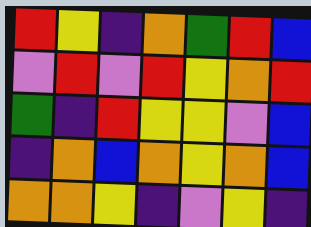[["red", "yellow", "indigo", "orange", "green", "red", "blue"], ["violet", "red", "violet", "red", "yellow", "orange", "red"], ["green", "indigo", "red", "yellow", "yellow", "violet", "blue"], ["indigo", "orange", "blue", "orange", "yellow", "orange", "blue"], ["orange", "orange", "yellow", "indigo", "violet", "yellow", "indigo"]]